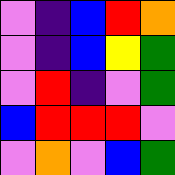[["violet", "indigo", "blue", "red", "orange"], ["violet", "indigo", "blue", "yellow", "green"], ["violet", "red", "indigo", "violet", "green"], ["blue", "red", "red", "red", "violet"], ["violet", "orange", "violet", "blue", "green"]]